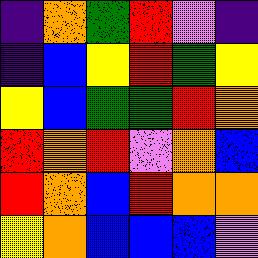[["indigo", "orange", "green", "red", "violet", "indigo"], ["indigo", "blue", "yellow", "red", "green", "yellow"], ["yellow", "blue", "green", "green", "red", "orange"], ["red", "orange", "red", "violet", "orange", "blue"], ["red", "orange", "blue", "red", "orange", "orange"], ["yellow", "orange", "blue", "blue", "blue", "violet"]]